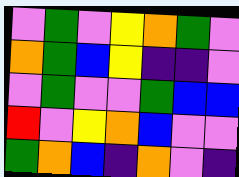[["violet", "green", "violet", "yellow", "orange", "green", "violet"], ["orange", "green", "blue", "yellow", "indigo", "indigo", "violet"], ["violet", "green", "violet", "violet", "green", "blue", "blue"], ["red", "violet", "yellow", "orange", "blue", "violet", "violet"], ["green", "orange", "blue", "indigo", "orange", "violet", "indigo"]]